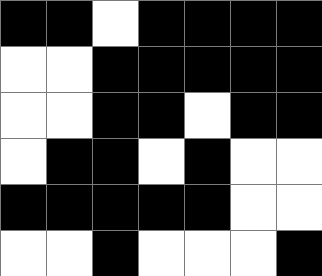[["black", "black", "white", "black", "black", "black", "black"], ["white", "white", "black", "black", "black", "black", "black"], ["white", "white", "black", "black", "white", "black", "black"], ["white", "black", "black", "white", "black", "white", "white"], ["black", "black", "black", "black", "black", "white", "white"], ["white", "white", "black", "white", "white", "white", "black"]]